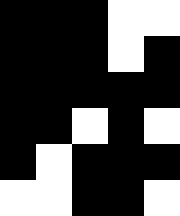[["black", "black", "black", "white", "white"], ["black", "black", "black", "white", "black"], ["black", "black", "black", "black", "black"], ["black", "black", "white", "black", "white"], ["black", "white", "black", "black", "black"], ["white", "white", "black", "black", "white"]]